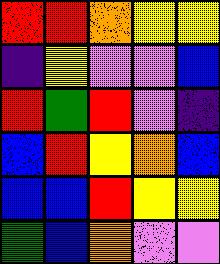[["red", "red", "orange", "yellow", "yellow"], ["indigo", "yellow", "violet", "violet", "blue"], ["red", "green", "red", "violet", "indigo"], ["blue", "red", "yellow", "orange", "blue"], ["blue", "blue", "red", "yellow", "yellow"], ["green", "blue", "orange", "violet", "violet"]]